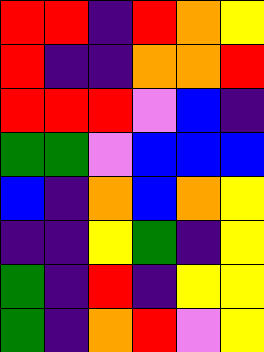[["red", "red", "indigo", "red", "orange", "yellow"], ["red", "indigo", "indigo", "orange", "orange", "red"], ["red", "red", "red", "violet", "blue", "indigo"], ["green", "green", "violet", "blue", "blue", "blue"], ["blue", "indigo", "orange", "blue", "orange", "yellow"], ["indigo", "indigo", "yellow", "green", "indigo", "yellow"], ["green", "indigo", "red", "indigo", "yellow", "yellow"], ["green", "indigo", "orange", "red", "violet", "yellow"]]